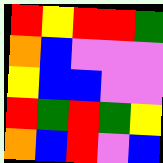[["red", "yellow", "red", "red", "green"], ["orange", "blue", "violet", "violet", "violet"], ["yellow", "blue", "blue", "violet", "violet"], ["red", "green", "red", "green", "yellow"], ["orange", "blue", "red", "violet", "blue"]]